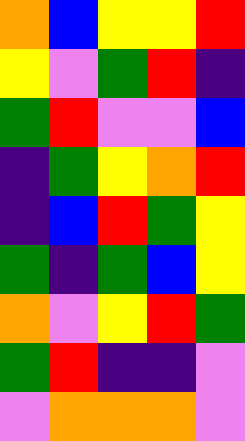[["orange", "blue", "yellow", "yellow", "red"], ["yellow", "violet", "green", "red", "indigo"], ["green", "red", "violet", "violet", "blue"], ["indigo", "green", "yellow", "orange", "red"], ["indigo", "blue", "red", "green", "yellow"], ["green", "indigo", "green", "blue", "yellow"], ["orange", "violet", "yellow", "red", "green"], ["green", "red", "indigo", "indigo", "violet"], ["violet", "orange", "orange", "orange", "violet"]]